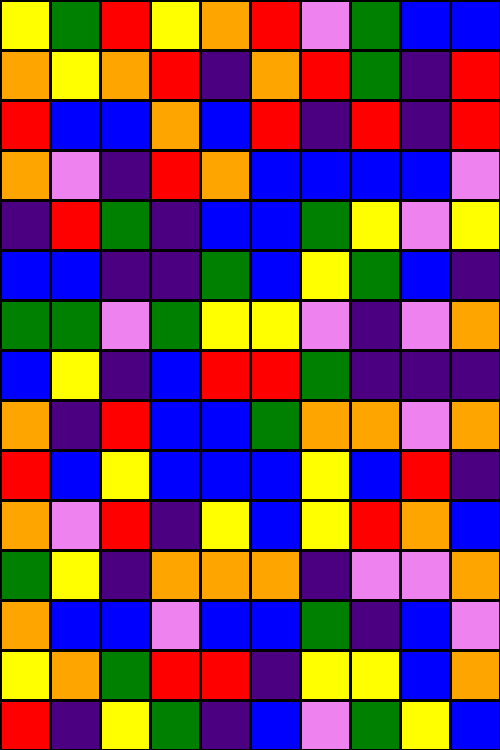[["yellow", "green", "red", "yellow", "orange", "red", "violet", "green", "blue", "blue"], ["orange", "yellow", "orange", "red", "indigo", "orange", "red", "green", "indigo", "red"], ["red", "blue", "blue", "orange", "blue", "red", "indigo", "red", "indigo", "red"], ["orange", "violet", "indigo", "red", "orange", "blue", "blue", "blue", "blue", "violet"], ["indigo", "red", "green", "indigo", "blue", "blue", "green", "yellow", "violet", "yellow"], ["blue", "blue", "indigo", "indigo", "green", "blue", "yellow", "green", "blue", "indigo"], ["green", "green", "violet", "green", "yellow", "yellow", "violet", "indigo", "violet", "orange"], ["blue", "yellow", "indigo", "blue", "red", "red", "green", "indigo", "indigo", "indigo"], ["orange", "indigo", "red", "blue", "blue", "green", "orange", "orange", "violet", "orange"], ["red", "blue", "yellow", "blue", "blue", "blue", "yellow", "blue", "red", "indigo"], ["orange", "violet", "red", "indigo", "yellow", "blue", "yellow", "red", "orange", "blue"], ["green", "yellow", "indigo", "orange", "orange", "orange", "indigo", "violet", "violet", "orange"], ["orange", "blue", "blue", "violet", "blue", "blue", "green", "indigo", "blue", "violet"], ["yellow", "orange", "green", "red", "red", "indigo", "yellow", "yellow", "blue", "orange"], ["red", "indigo", "yellow", "green", "indigo", "blue", "violet", "green", "yellow", "blue"]]